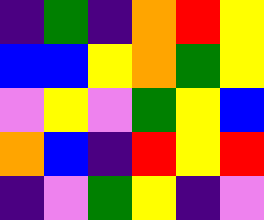[["indigo", "green", "indigo", "orange", "red", "yellow"], ["blue", "blue", "yellow", "orange", "green", "yellow"], ["violet", "yellow", "violet", "green", "yellow", "blue"], ["orange", "blue", "indigo", "red", "yellow", "red"], ["indigo", "violet", "green", "yellow", "indigo", "violet"]]